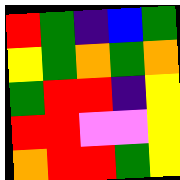[["red", "green", "indigo", "blue", "green"], ["yellow", "green", "orange", "green", "orange"], ["green", "red", "red", "indigo", "yellow"], ["red", "red", "violet", "violet", "yellow"], ["orange", "red", "red", "green", "yellow"]]